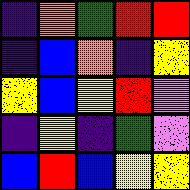[["indigo", "orange", "green", "red", "red"], ["indigo", "blue", "orange", "indigo", "yellow"], ["yellow", "blue", "yellow", "red", "violet"], ["indigo", "yellow", "indigo", "green", "violet"], ["blue", "red", "blue", "yellow", "yellow"]]